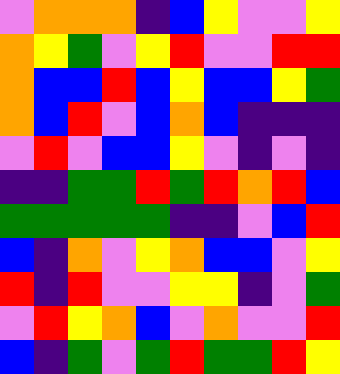[["violet", "orange", "orange", "orange", "indigo", "blue", "yellow", "violet", "violet", "yellow"], ["orange", "yellow", "green", "violet", "yellow", "red", "violet", "violet", "red", "red"], ["orange", "blue", "blue", "red", "blue", "yellow", "blue", "blue", "yellow", "green"], ["orange", "blue", "red", "violet", "blue", "orange", "blue", "indigo", "indigo", "indigo"], ["violet", "red", "violet", "blue", "blue", "yellow", "violet", "indigo", "violet", "indigo"], ["indigo", "indigo", "green", "green", "red", "green", "red", "orange", "red", "blue"], ["green", "green", "green", "green", "green", "indigo", "indigo", "violet", "blue", "red"], ["blue", "indigo", "orange", "violet", "yellow", "orange", "blue", "blue", "violet", "yellow"], ["red", "indigo", "red", "violet", "violet", "yellow", "yellow", "indigo", "violet", "green"], ["violet", "red", "yellow", "orange", "blue", "violet", "orange", "violet", "violet", "red"], ["blue", "indigo", "green", "violet", "green", "red", "green", "green", "red", "yellow"]]